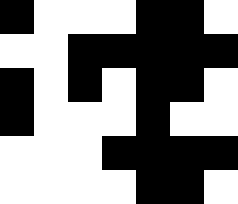[["black", "white", "white", "white", "black", "black", "white"], ["white", "white", "black", "black", "black", "black", "black"], ["black", "white", "black", "white", "black", "black", "white"], ["black", "white", "white", "white", "black", "white", "white"], ["white", "white", "white", "black", "black", "black", "black"], ["white", "white", "white", "white", "black", "black", "white"]]